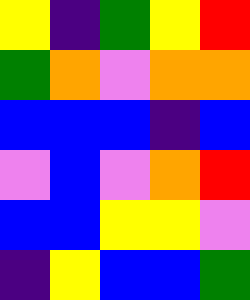[["yellow", "indigo", "green", "yellow", "red"], ["green", "orange", "violet", "orange", "orange"], ["blue", "blue", "blue", "indigo", "blue"], ["violet", "blue", "violet", "orange", "red"], ["blue", "blue", "yellow", "yellow", "violet"], ["indigo", "yellow", "blue", "blue", "green"]]